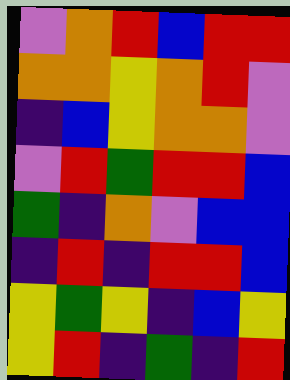[["violet", "orange", "red", "blue", "red", "red"], ["orange", "orange", "yellow", "orange", "red", "violet"], ["indigo", "blue", "yellow", "orange", "orange", "violet"], ["violet", "red", "green", "red", "red", "blue"], ["green", "indigo", "orange", "violet", "blue", "blue"], ["indigo", "red", "indigo", "red", "red", "blue"], ["yellow", "green", "yellow", "indigo", "blue", "yellow"], ["yellow", "red", "indigo", "green", "indigo", "red"]]